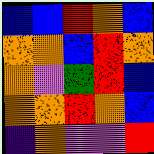[["blue", "blue", "red", "orange", "blue"], ["orange", "orange", "blue", "red", "orange"], ["orange", "violet", "green", "red", "blue"], ["orange", "orange", "red", "orange", "blue"], ["indigo", "orange", "violet", "violet", "red"]]